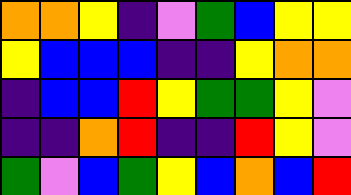[["orange", "orange", "yellow", "indigo", "violet", "green", "blue", "yellow", "yellow"], ["yellow", "blue", "blue", "blue", "indigo", "indigo", "yellow", "orange", "orange"], ["indigo", "blue", "blue", "red", "yellow", "green", "green", "yellow", "violet"], ["indigo", "indigo", "orange", "red", "indigo", "indigo", "red", "yellow", "violet"], ["green", "violet", "blue", "green", "yellow", "blue", "orange", "blue", "red"]]